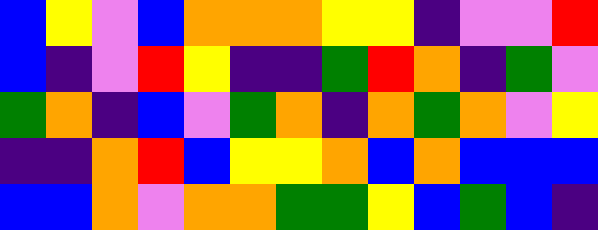[["blue", "yellow", "violet", "blue", "orange", "orange", "orange", "yellow", "yellow", "indigo", "violet", "violet", "red"], ["blue", "indigo", "violet", "red", "yellow", "indigo", "indigo", "green", "red", "orange", "indigo", "green", "violet"], ["green", "orange", "indigo", "blue", "violet", "green", "orange", "indigo", "orange", "green", "orange", "violet", "yellow"], ["indigo", "indigo", "orange", "red", "blue", "yellow", "yellow", "orange", "blue", "orange", "blue", "blue", "blue"], ["blue", "blue", "orange", "violet", "orange", "orange", "green", "green", "yellow", "blue", "green", "blue", "indigo"]]